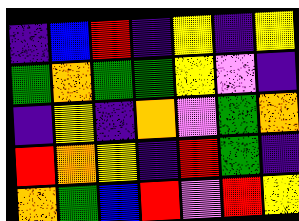[["indigo", "blue", "red", "indigo", "yellow", "indigo", "yellow"], ["green", "orange", "green", "green", "yellow", "violet", "indigo"], ["indigo", "yellow", "indigo", "orange", "violet", "green", "orange"], ["red", "orange", "yellow", "indigo", "red", "green", "indigo"], ["orange", "green", "blue", "red", "violet", "red", "yellow"]]